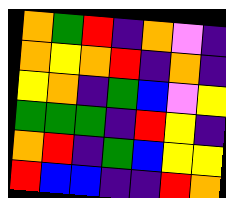[["orange", "green", "red", "indigo", "orange", "violet", "indigo"], ["orange", "yellow", "orange", "red", "indigo", "orange", "indigo"], ["yellow", "orange", "indigo", "green", "blue", "violet", "yellow"], ["green", "green", "green", "indigo", "red", "yellow", "indigo"], ["orange", "red", "indigo", "green", "blue", "yellow", "yellow"], ["red", "blue", "blue", "indigo", "indigo", "red", "orange"]]